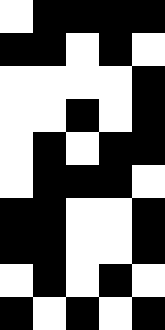[["white", "black", "black", "black", "black"], ["black", "black", "white", "black", "white"], ["white", "white", "white", "white", "black"], ["white", "white", "black", "white", "black"], ["white", "black", "white", "black", "black"], ["white", "black", "black", "black", "white"], ["black", "black", "white", "white", "black"], ["black", "black", "white", "white", "black"], ["white", "black", "white", "black", "white"], ["black", "white", "black", "white", "black"]]